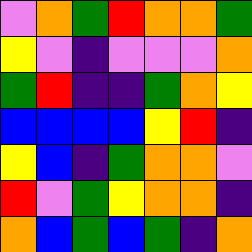[["violet", "orange", "green", "red", "orange", "orange", "green"], ["yellow", "violet", "indigo", "violet", "violet", "violet", "orange"], ["green", "red", "indigo", "indigo", "green", "orange", "yellow"], ["blue", "blue", "blue", "blue", "yellow", "red", "indigo"], ["yellow", "blue", "indigo", "green", "orange", "orange", "violet"], ["red", "violet", "green", "yellow", "orange", "orange", "indigo"], ["orange", "blue", "green", "blue", "green", "indigo", "orange"]]